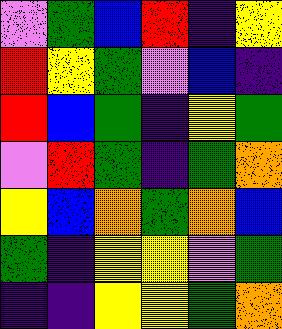[["violet", "green", "blue", "red", "indigo", "yellow"], ["red", "yellow", "green", "violet", "blue", "indigo"], ["red", "blue", "green", "indigo", "yellow", "green"], ["violet", "red", "green", "indigo", "green", "orange"], ["yellow", "blue", "orange", "green", "orange", "blue"], ["green", "indigo", "yellow", "yellow", "violet", "green"], ["indigo", "indigo", "yellow", "yellow", "green", "orange"]]